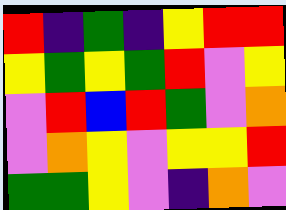[["red", "indigo", "green", "indigo", "yellow", "red", "red"], ["yellow", "green", "yellow", "green", "red", "violet", "yellow"], ["violet", "red", "blue", "red", "green", "violet", "orange"], ["violet", "orange", "yellow", "violet", "yellow", "yellow", "red"], ["green", "green", "yellow", "violet", "indigo", "orange", "violet"]]